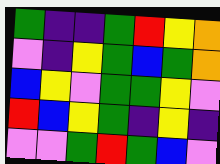[["green", "indigo", "indigo", "green", "red", "yellow", "orange"], ["violet", "indigo", "yellow", "green", "blue", "green", "orange"], ["blue", "yellow", "violet", "green", "green", "yellow", "violet"], ["red", "blue", "yellow", "green", "indigo", "yellow", "indigo"], ["violet", "violet", "green", "red", "green", "blue", "violet"]]